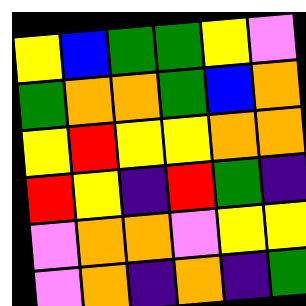[["yellow", "blue", "green", "green", "yellow", "violet"], ["green", "orange", "orange", "green", "blue", "orange"], ["yellow", "red", "yellow", "yellow", "orange", "orange"], ["red", "yellow", "indigo", "red", "green", "indigo"], ["violet", "orange", "orange", "violet", "yellow", "yellow"], ["violet", "orange", "indigo", "orange", "indigo", "green"]]